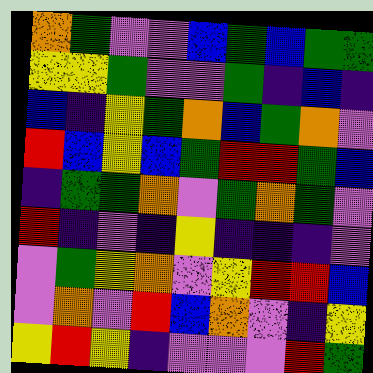[["orange", "green", "violet", "violet", "blue", "green", "blue", "green", "green"], ["yellow", "yellow", "green", "violet", "violet", "green", "indigo", "blue", "indigo"], ["blue", "indigo", "yellow", "green", "orange", "blue", "green", "orange", "violet"], ["red", "blue", "yellow", "blue", "green", "red", "red", "green", "blue"], ["indigo", "green", "green", "orange", "violet", "green", "orange", "green", "violet"], ["red", "indigo", "violet", "indigo", "yellow", "indigo", "indigo", "indigo", "violet"], ["violet", "green", "yellow", "orange", "violet", "yellow", "red", "red", "blue"], ["violet", "orange", "violet", "red", "blue", "orange", "violet", "indigo", "yellow"], ["yellow", "red", "yellow", "indigo", "violet", "violet", "violet", "red", "green"]]